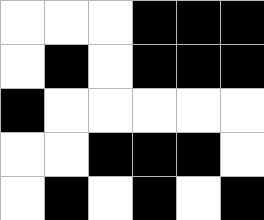[["white", "white", "white", "black", "black", "black"], ["white", "black", "white", "black", "black", "black"], ["black", "white", "white", "white", "white", "white"], ["white", "white", "black", "black", "black", "white"], ["white", "black", "white", "black", "white", "black"]]